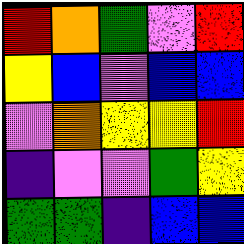[["red", "orange", "green", "violet", "red"], ["yellow", "blue", "violet", "blue", "blue"], ["violet", "orange", "yellow", "yellow", "red"], ["indigo", "violet", "violet", "green", "yellow"], ["green", "green", "indigo", "blue", "blue"]]